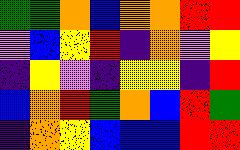[["green", "green", "orange", "blue", "orange", "orange", "red", "red"], ["violet", "blue", "yellow", "red", "indigo", "orange", "violet", "yellow"], ["indigo", "yellow", "violet", "indigo", "yellow", "yellow", "indigo", "red"], ["blue", "orange", "red", "green", "orange", "blue", "red", "green"], ["indigo", "orange", "yellow", "blue", "blue", "blue", "red", "red"]]